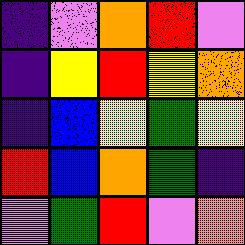[["indigo", "violet", "orange", "red", "violet"], ["indigo", "yellow", "red", "yellow", "orange"], ["indigo", "blue", "yellow", "green", "yellow"], ["red", "blue", "orange", "green", "indigo"], ["violet", "green", "red", "violet", "orange"]]